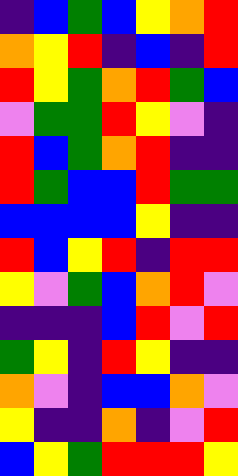[["indigo", "blue", "green", "blue", "yellow", "orange", "red"], ["orange", "yellow", "red", "indigo", "blue", "indigo", "red"], ["red", "yellow", "green", "orange", "red", "green", "blue"], ["violet", "green", "green", "red", "yellow", "violet", "indigo"], ["red", "blue", "green", "orange", "red", "indigo", "indigo"], ["red", "green", "blue", "blue", "red", "green", "green"], ["blue", "blue", "blue", "blue", "yellow", "indigo", "indigo"], ["red", "blue", "yellow", "red", "indigo", "red", "red"], ["yellow", "violet", "green", "blue", "orange", "red", "violet"], ["indigo", "indigo", "indigo", "blue", "red", "violet", "red"], ["green", "yellow", "indigo", "red", "yellow", "indigo", "indigo"], ["orange", "violet", "indigo", "blue", "blue", "orange", "violet"], ["yellow", "indigo", "indigo", "orange", "indigo", "violet", "red"], ["blue", "yellow", "green", "red", "red", "red", "yellow"]]